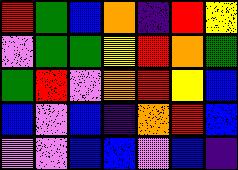[["red", "green", "blue", "orange", "indigo", "red", "yellow"], ["violet", "green", "green", "yellow", "red", "orange", "green"], ["green", "red", "violet", "orange", "red", "yellow", "blue"], ["blue", "violet", "blue", "indigo", "orange", "red", "blue"], ["violet", "violet", "blue", "blue", "violet", "blue", "indigo"]]